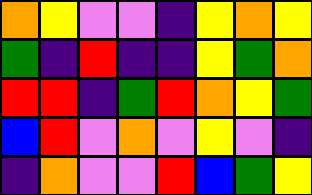[["orange", "yellow", "violet", "violet", "indigo", "yellow", "orange", "yellow"], ["green", "indigo", "red", "indigo", "indigo", "yellow", "green", "orange"], ["red", "red", "indigo", "green", "red", "orange", "yellow", "green"], ["blue", "red", "violet", "orange", "violet", "yellow", "violet", "indigo"], ["indigo", "orange", "violet", "violet", "red", "blue", "green", "yellow"]]